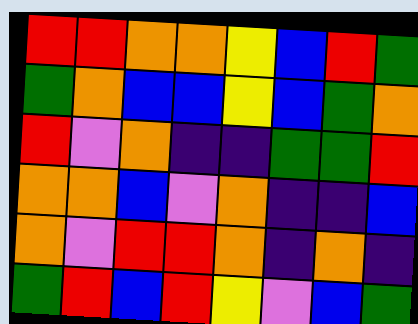[["red", "red", "orange", "orange", "yellow", "blue", "red", "green"], ["green", "orange", "blue", "blue", "yellow", "blue", "green", "orange"], ["red", "violet", "orange", "indigo", "indigo", "green", "green", "red"], ["orange", "orange", "blue", "violet", "orange", "indigo", "indigo", "blue"], ["orange", "violet", "red", "red", "orange", "indigo", "orange", "indigo"], ["green", "red", "blue", "red", "yellow", "violet", "blue", "green"]]